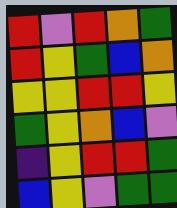[["red", "violet", "red", "orange", "green"], ["red", "yellow", "green", "blue", "orange"], ["yellow", "yellow", "red", "red", "yellow"], ["green", "yellow", "orange", "blue", "violet"], ["indigo", "yellow", "red", "red", "green"], ["blue", "yellow", "violet", "green", "green"]]